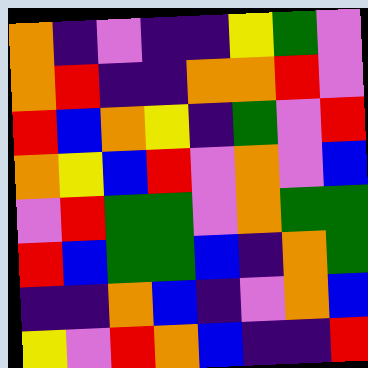[["orange", "indigo", "violet", "indigo", "indigo", "yellow", "green", "violet"], ["orange", "red", "indigo", "indigo", "orange", "orange", "red", "violet"], ["red", "blue", "orange", "yellow", "indigo", "green", "violet", "red"], ["orange", "yellow", "blue", "red", "violet", "orange", "violet", "blue"], ["violet", "red", "green", "green", "violet", "orange", "green", "green"], ["red", "blue", "green", "green", "blue", "indigo", "orange", "green"], ["indigo", "indigo", "orange", "blue", "indigo", "violet", "orange", "blue"], ["yellow", "violet", "red", "orange", "blue", "indigo", "indigo", "red"]]